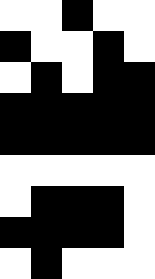[["white", "white", "black", "white", "white"], ["black", "white", "white", "black", "white"], ["white", "black", "white", "black", "black"], ["black", "black", "black", "black", "black"], ["black", "black", "black", "black", "black"], ["white", "white", "white", "white", "white"], ["white", "black", "black", "black", "white"], ["black", "black", "black", "black", "white"], ["white", "black", "white", "white", "white"]]